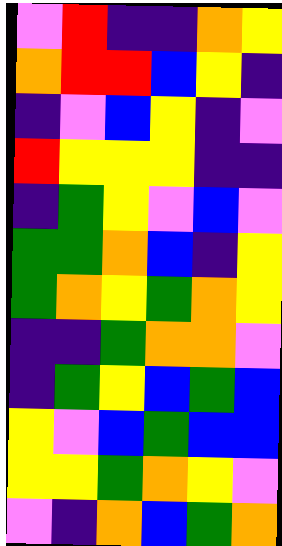[["violet", "red", "indigo", "indigo", "orange", "yellow"], ["orange", "red", "red", "blue", "yellow", "indigo"], ["indigo", "violet", "blue", "yellow", "indigo", "violet"], ["red", "yellow", "yellow", "yellow", "indigo", "indigo"], ["indigo", "green", "yellow", "violet", "blue", "violet"], ["green", "green", "orange", "blue", "indigo", "yellow"], ["green", "orange", "yellow", "green", "orange", "yellow"], ["indigo", "indigo", "green", "orange", "orange", "violet"], ["indigo", "green", "yellow", "blue", "green", "blue"], ["yellow", "violet", "blue", "green", "blue", "blue"], ["yellow", "yellow", "green", "orange", "yellow", "violet"], ["violet", "indigo", "orange", "blue", "green", "orange"]]